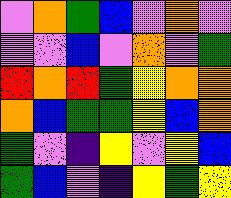[["violet", "orange", "green", "blue", "violet", "orange", "violet"], ["violet", "violet", "blue", "violet", "orange", "violet", "green"], ["red", "orange", "red", "green", "yellow", "orange", "orange"], ["orange", "blue", "green", "green", "yellow", "blue", "orange"], ["green", "violet", "indigo", "yellow", "violet", "yellow", "blue"], ["green", "blue", "violet", "indigo", "yellow", "green", "yellow"]]